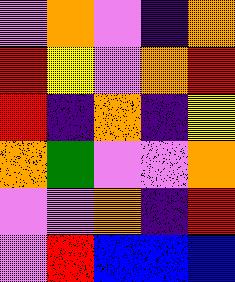[["violet", "orange", "violet", "indigo", "orange"], ["red", "yellow", "violet", "orange", "red"], ["red", "indigo", "orange", "indigo", "yellow"], ["orange", "green", "violet", "violet", "orange"], ["violet", "violet", "orange", "indigo", "red"], ["violet", "red", "blue", "blue", "blue"]]